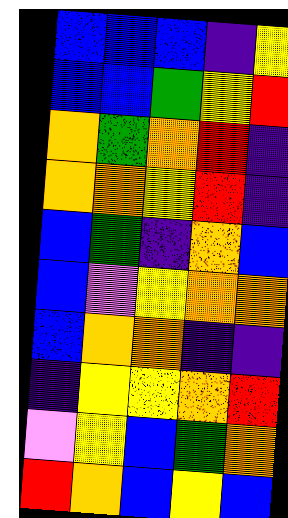[["blue", "blue", "blue", "indigo", "yellow"], ["blue", "blue", "green", "yellow", "red"], ["orange", "green", "orange", "red", "indigo"], ["orange", "orange", "yellow", "red", "indigo"], ["blue", "green", "indigo", "orange", "blue"], ["blue", "violet", "yellow", "orange", "orange"], ["blue", "orange", "orange", "indigo", "indigo"], ["indigo", "yellow", "yellow", "orange", "red"], ["violet", "yellow", "blue", "green", "orange"], ["red", "orange", "blue", "yellow", "blue"]]